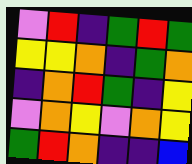[["violet", "red", "indigo", "green", "red", "green"], ["yellow", "yellow", "orange", "indigo", "green", "orange"], ["indigo", "orange", "red", "green", "indigo", "yellow"], ["violet", "orange", "yellow", "violet", "orange", "yellow"], ["green", "red", "orange", "indigo", "indigo", "blue"]]